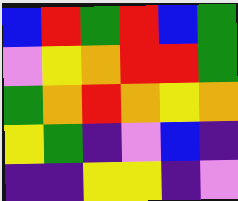[["blue", "red", "green", "red", "blue", "green"], ["violet", "yellow", "orange", "red", "red", "green"], ["green", "orange", "red", "orange", "yellow", "orange"], ["yellow", "green", "indigo", "violet", "blue", "indigo"], ["indigo", "indigo", "yellow", "yellow", "indigo", "violet"]]